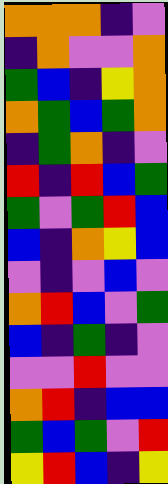[["orange", "orange", "orange", "indigo", "violet"], ["indigo", "orange", "violet", "violet", "orange"], ["green", "blue", "indigo", "yellow", "orange"], ["orange", "green", "blue", "green", "orange"], ["indigo", "green", "orange", "indigo", "violet"], ["red", "indigo", "red", "blue", "green"], ["green", "violet", "green", "red", "blue"], ["blue", "indigo", "orange", "yellow", "blue"], ["violet", "indigo", "violet", "blue", "violet"], ["orange", "red", "blue", "violet", "green"], ["blue", "indigo", "green", "indigo", "violet"], ["violet", "violet", "red", "violet", "violet"], ["orange", "red", "indigo", "blue", "blue"], ["green", "blue", "green", "violet", "red"], ["yellow", "red", "blue", "indigo", "yellow"]]